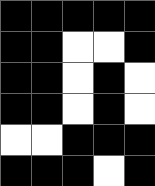[["black", "black", "black", "black", "black"], ["black", "black", "white", "white", "black"], ["black", "black", "white", "black", "white"], ["black", "black", "white", "black", "white"], ["white", "white", "black", "black", "black"], ["black", "black", "black", "white", "black"]]